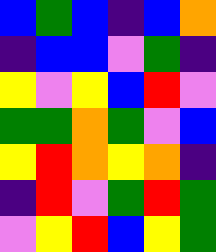[["blue", "green", "blue", "indigo", "blue", "orange"], ["indigo", "blue", "blue", "violet", "green", "indigo"], ["yellow", "violet", "yellow", "blue", "red", "violet"], ["green", "green", "orange", "green", "violet", "blue"], ["yellow", "red", "orange", "yellow", "orange", "indigo"], ["indigo", "red", "violet", "green", "red", "green"], ["violet", "yellow", "red", "blue", "yellow", "green"]]